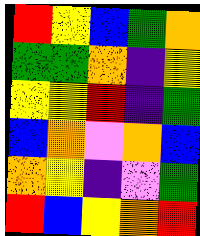[["red", "yellow", "blue", "green", "orange"], ["green", "green", "orange", "indigo", "yellow"], ["yellow", "yellow", "red", "indigo", "green"], ["blue", "orange", "violet", "orange", "blue"], ["orange", "yellow", "indigo", "violet", "green"], ["red", "blue", "yellow", "orange", "red"]]